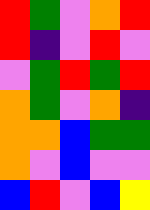[["red", "green", "violet", "orange", "red"], ["red", "indigo", "violet", "red", "violet"], ["violet", "green", "red", "green", "red"], ["orange", "green", "violet", "orange", "indigo"], ["orange", "orange", "blue", "green", "green"], ["orange", "violet", "blue", "violet", "violet"], ["blue", "red", "violet", "blue", "yellow"]]